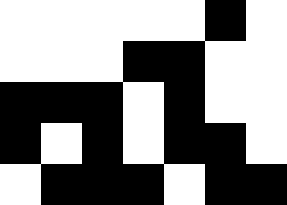[["white", "white", "white", "white", "white", "black", "white"], ["white", "white", "white", "black", "black", "white", "white"], ["black", "black", "black", "white", "black", "white", "white"], ["black", "white", "black", "white", "black", "black", "white"], ["white", "black", "black", "black", "white", "black", "black"]]